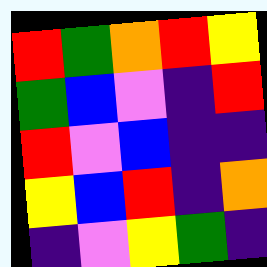[["red", "green", "orange", "red", "yellow"], ["green", "blue", "violet", "indigo", "red"], ["red", "violet", "blue", "indigo", "indigo"], ["yellow", "blue", "red", "indigo", "orange"], ["indigo", "violet", "yellow", "green", "indigo"]]